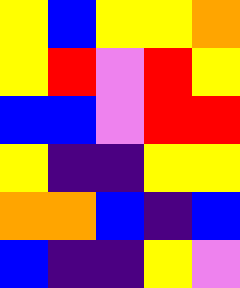[["yellow", "blue", "yellow", "yellow", "orange"], ["yellow", "red", "violet", "red", "yellow"], ["blue", "blue", "violet", "red", "red"], ["yellow", "indigo", "indigo", "yellow", "yellow"], ["orange", "orange", "blue", "indigo", "blue"], ["blue", "indigo", "indigo", "yellow", "violet"]]